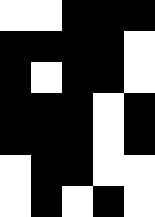[["white", "white", "black", "black", "black"], ["black", "black", "black", "black", "white"], ["black", "white", "black", "black", "white"], ["black", "black", "black", "white", "black"], ["black", "black", "black", "white", "black"], ["white", "black", "black", "white", "white"], ["white", "black", "white", "black", "white"]]